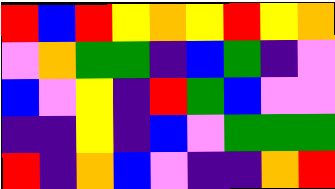[["red", "blue", "red", "yellow", "orange", "yellow", "red", "yellow", "orange"], ["violet", "orange", "green", "green", "indigo", "blue", "green", "indigo", "violet"], ["blue", "violet", "yellow", "indigo", "red", "green", "blue", "violet", "violet"], ["indigo", "indigo", "yellow", "indigo", "blue", "violet", "green", "green", "green"], ["red", "indigo", "orange", "blue", "violet", "indigo", "indigo", "orange", "red"]]